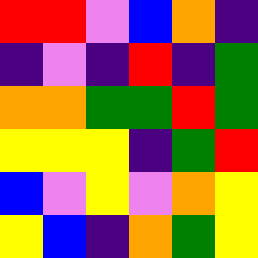[["red", "red", "violet", "blue", "orange", "indigo"], ["indigo", "violet", "indigo", "red", "indigo", "green"], ["orange", "orange", "green", "green", "red", "green"], ["yellow", "yellow", "yellow", "indigo", "green", "red"], ["blue", "violet", "yellow", "violet", "orange", "yellow"], ["yellow", "blue", "indigo", "orange", "green", "yellow"]]